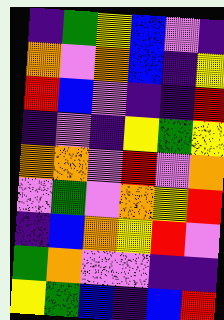[["indigo", "green", "yellow", "blue", "violet", "indigo"], ["orange", "violet", "orange", "blue", "indigo", "yellow"], ["red", "blue", "violet", "indigo", "indigo", "red"], ["indigo", "violet", "indigo", "yellow", "green", "yellow"], ["orange", "orange", "violet", "red", "violet", "orange"], ["violet", "green", "violet", "orange", "yellow", "red"], ["indigo", "blue", "orange", "yellow", "red", "violet"], ["green", "orange", "violet", "violet", "indigo", "indigo"], ["yellow", "green", "blue", "indigo", "blue", "red"]]